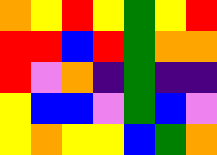[["orange", "yellow", "red", "yellow", "green", "yellow", "red"], ["red", "red", "blue", "red", "green", "orange", "orange"], ["red", "violet", "orange", "indigo", "green", "indigo", "indigo"], ["yellow", "blue", "blue", "violet", "green", "blue", "violet"], ["yellow", "orange", "yellow", "yellow", "blue", "green", "orange"]]